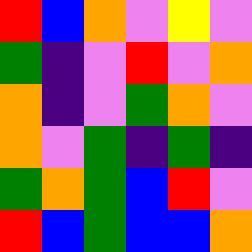[["red", "blue", "orange", "violet", "yellow", "violet"], ["green", "indigo", "violet", "red", "violet", "orange"], ["orange", "indigo", "violet", "green", "orange", "violet"], ["orange", "violet", "green", "indigo", "green", "indigo"], ["green", "orange", "green", "blue", "red", "violet"], ["red", "blue", "green", "blue", "blue", "orange"]]